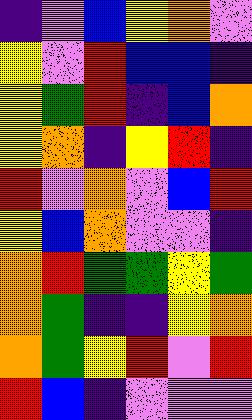[["indigo", "violet", "blue", "yellow", "orange", "violet"], ["yellow", "violet", "red", "blue", "blue", "indigo"], ["yellow", "green", "red", "indigo", "blue", "orange"], ["yellow", "orange", "indigo", "yellow", "red", "indigo"], ["red", "violet", "orange", "violet", "blue", "red"], ["yellow", "blue", "orange", "violet", "violet", "indigo"], ["orange", "red", "green", "green", "yellow", "green"], ["orange", "green", "indigo", "indigo", "yellow", "orange"], ["orange", "green", "yellow", "red", "violet", "red"], ["red", "blue", "indigo", "violet", "violet", "violet"]]